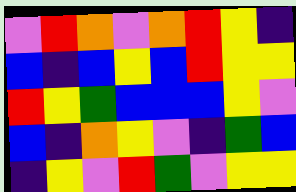[["violet", "red", "orange", "violet", "orange", "red", "yellow", "indigo"], ["blue", "indigo", "blue", "yellow", "blue", "red", "yellow", "yellow"], ["red", "yellow", "green", "blue", "blue", "blue", "yellow", "violet"], ["blue", "indigo", "orange", "yellow", "violet", "indigo", "green", "blue"], ["indigo", "yellow", "violet", "red", "green", "violet", "yellow", "yellow"]]